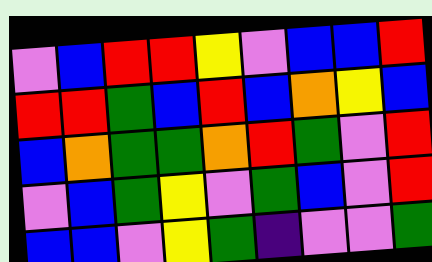[["violet", "blue", "red", "red", "yellow", "violet", "blue", "blue", "red"], ["red", "red", "green", "blue", "red", "blue", "orange", "yellow", "blue"], ["blue", "orange", "green", "green", "orange", "red", "green", "violet", "red"], ["violet", "blue", "green", "yellow", "violet", "green", "blue", "violet", "red"], ["blue", "blue", "violet", "yellow", "green", "indigo", "violet", "violet", "green"]]